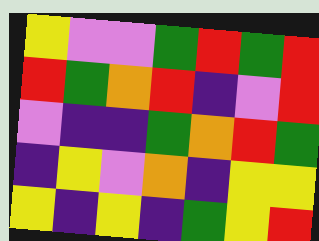[["yellow", "violet", "violet", "green", "red", "green", "red"], ["red", "green", "orange", "red", "indigo", "violet", "red"], ["violet", "indigo", "indigo", "green", "orange", "red", "green"], ["indigo", "yellow", "violet", "orange", "indigo", "yellow", "yellow"], ["yellow", "indigo", "yellow", "indigo", "green", "yellow", "red"]]